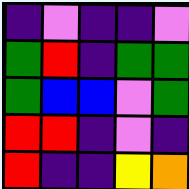[["indigo", "violet", "indigo", "indigo", "violet"], ["green", "red", "indigo", "green", "green"], ["green", "blue", "blue", "violet", "green"], ["red", "red", "indigo", "violet", "indigo"], ["red", "indigo", "indigo", "yellow", "orange"]]